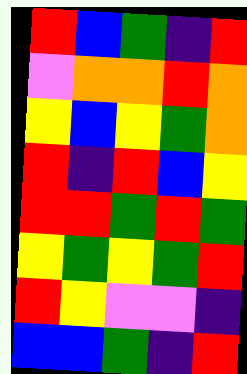[["red", "blue", "green", "indigo", "red"], ["violet", "orange", "orange", "red", "orange"], ["yellow", "blue", "yellow", "green", "orange"], ["red", "indigo", "red", "blue", "yellow"], ["red", "red", "green", "red", "green"], ["yellow", "green", "yellow", "green", "red"], ["red", "yellow", "violet", "violet", "indigo"], ["blue", "blue", "green", "indigo", "red"]]